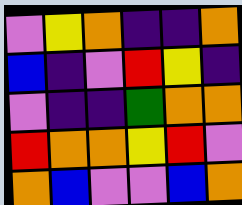[["violet", "yellow", "orange", "indigo", "indigo", "orange"], ["blue", "indigo", "violet", "red", "yellow", "indigo"], ["violet", "indigo", "indigo", "green", "orange", "orange"], ["red", "orange", "orange", "yellow", "red", "violet"], ["orange", "blue", "violet", "violet", "blue", "orange"]]